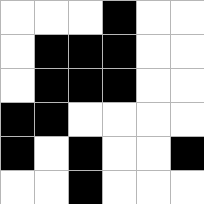[["white", "white", "white", "black", "white", "white"], ["white", "black", "black", "black", "white", "white"], ["white", "black", "black", "black", "white", "white"], ["black", "black", "white", "white", "white", "white"], ["black", "white", "black", "white", "white", "black"], ["white", "white", "black", "white", "white", "white"]]